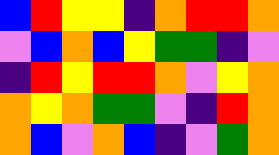[["blue", "red", "yellow", "yellow", "indigo", "orange", "red", "red", "orange"], ["violet", "blue", "orange", "blue", "yellow", "green", "green", "indigo", "violet"], ["indigo", "red", "yellow", "red", "red", "orange", "violet", "yellow", "orange"], ["orange", "yellow", "orange", "green", "green", "violet", "indigo", "red", "orange"], ["orange", "blue", "violet", "orange", "blue", "indigo", "violet", "green", "orange"]]